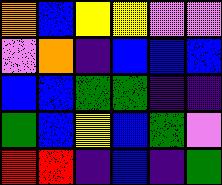[["orange", "blue", "yellow", "yellow", "violet", "violet"], ["violet", "orange", "indigo", "blue", "blue", "blue"], ["blue", "blue", "green", "green", "indigo", "indigo"], ["green", "blue", "yellow", "blue", "green", "violet"], ["red", "red", "indigo", "blue", "indigo", "green"]]